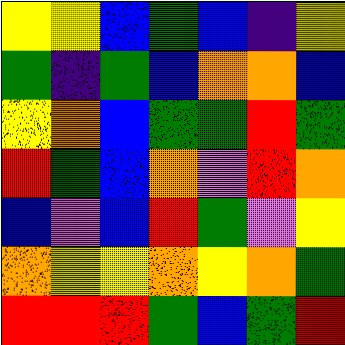[["yellow", "yellow", "blue", "green", "blue", "indigo", "yellow"], ["green", "indigo", "green", "blue", "orange", "orange", "blue"], ["yellow", "orange", "blue", "green", "green", "red", "green"], ["red", "green", "blue", "orange", "violet", "red", "orange"], ["blue", "violet", "blue", "red", "green", "violet", "yellow"], ["orange", "yellow", "yellow", "orange", "yellow", "orange", "green"], ["red", "red", "red", "green", "blue", "green", "red"]]